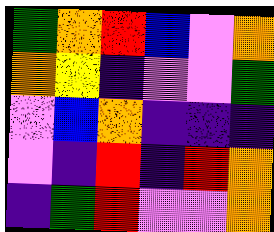[["green", "orange", "red", "blue", "violet", "orange"], ["orange", "yellow", "indigo", "violet", "violet", "green"], ["violet", "blue", "orange", "indigo", "indigo", "indigo"], ["violet", "indigo", "red", "indigo", "red", "orange"], ["indigo", "green", "red", "violet", "violet", "orange"]]